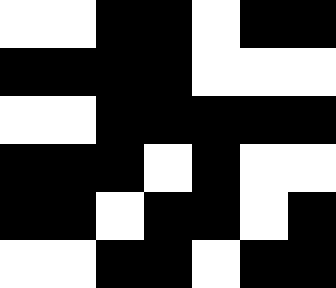[["white", "white", "black", "black", "white", "black", "black"], ["black", "black", "black", "black", "white", "white", "white"], ["white", "white", "black", "black", "black", "black", "black"], ["black", "black", "black", "white", "black", "white", "white"], ["black", "black", "white", "black", "black", "white", "black"], ["white", "white", "black", "black", "white", "black", "black"]]